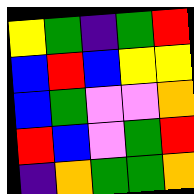[["yellow", "green", "indigo", "green", "red"], ["blue", "red", "blue", "yellow", "yellow"], ["blue", "green", "violet", "violet", "orange"], ["red", "blue", "violet", "green", "red"], ["indigo", "orange", "green", "green", "orange"]]